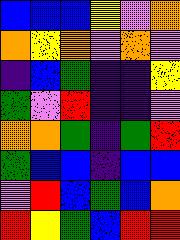[["blue", "blue", "blue", "yellow", "violet", "orange"], ["orange", "yellow", "orange", "violet", "orange", "violet"], ["indigo", "blue", "green", "indigo", "indigo", "yellow"], ["green", "violet", "red", "indigo", "indigo", "violet"], ["orange", "orange", "green", "indigo", "green", "red"], ["green", "blue", "blue", "indigo", "blue", "blue"], ["violet", "red", "blue", "green", "blue", "orange"], ["red", "yellow", "green", "blue", "red", "red"]]